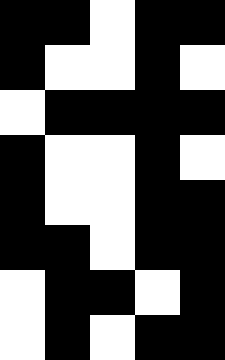[["black", "black", "white", "black", "black"], ["black", "white", "white", "black", "white"], ["white", "black", "black", "black", "black"], ["black", "white", "white", "black", "white"], ["black", "white", "white", "black", "black"], ["black", "black", "white", "black", "black"], ["white", "black", "black", "white", "black"], ["white", "black", "white", "black", "black"]]